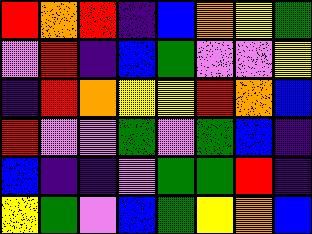[["red", "orange", "red", "indigo", "blue", "orange", "yellow", "green"], ["violet", "red", "indigo", "blue", "green", "violet", "violet", "yellow"], ["indigo", "red", "orange", "yellow", "yellow", "red", "orange", "blue"], ["red", "violet", "violet", "green", "violet", "green", "blue", "indigo"], ["blue", "indigo", "indigo", "violet", "green", "green", "red", "indigo"], ["yellow", "green", "violet", "blue", "green", "yellow", "orange", "blue"]]